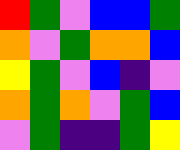[["red", "green", "violet", "blue", "blue", "green"], ["orange", "violet", "green", "orange", "orange", "blue"], ["yellow", "green", "violet", "blue", "indigo", "violet"], ["orange", "green", "orange", "violet", "green", "blue"], ["violet", "green", "indigo", "indigo", "green", "yellow"]]